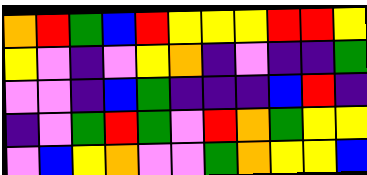[["orange", "red", "green", "blue", "red", "yellow", "yellow", "yellow", "red", "red", "yellow"], ["yellow", "violet", "indigo", "violet", "yellow", "orange", "indigo", "violet", "indigo", "indigo", "green"], ["violet", "violet", "indigo", "blue", "green", "indigo", "indigo", "indigo", "blue", "red", "indigo"], ["indigo", "violet", "green", "red", "green", "violet", "red", "orange", "green", "yellow", "yellow"], ["violet", "blue", "yellow", "orange", "violet", "violet", "green", "orange", "yellow", "yellow", "blue"]]